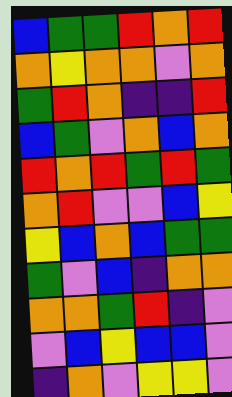[["blue", "green", "green", "red", "orange", "red"], ["orange", "yellow", "orange", "orange", "violet", "orange"], ["green", "red", "orange", "indigo", "indigo", "red"], ["blue", "green", "violet", "orange", "blue", "orange"], ["red", "orange", "red", "green", "red", "green"], ["orange", "red", "violet", "violet", "blue", "yellow"], ["yellow", "blue", "orange", "blue", "green", "green"], ["green", "violet", "blue", "indigo", "orange", "orange"], ["orange", "orange", "green", "red", "indigo", "violet"], ["violet", "blue", "yellow", "blue", "blue", "violet"], ["indigo", "orange", "violet", "yellow", "yellow", "violet"]]